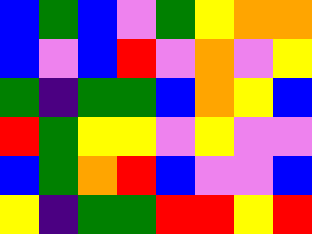[["blue", "green", "blue", "violet", "green", "yellow", "orange", "orange"], ["blue", "violet", "blue", "red", "violet", "orange", "violet", "yellow"], ["green", "indigo", "green", "green", "blue", "orange", "yellow", "blue"], ["red", "green", "yellow", "yellow", "violet", "yellow", "violet", "violet"], ["blue", "green", "orange", "red", "blue", "violet", "violet", "blue"], ["yellow", "indigo", "green", "green", "red", "red", "yellow", "red"]]